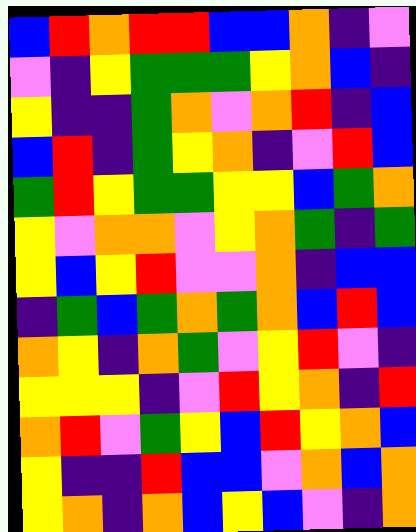[["blue", "red", "orange", "red", "red", "blue", "blue", "orange", "indigo", "violet"], ["violet", "indigo", "yellow", "green", "green", "green", "yellow", "orange", "blue", "indigo"], ["yellow", "indigo", "indigo", "green", "orange", "violet", "orange", "red", "indigo", "blue"], ["blue", "red", "indigo", "green", "yellow", "orange", "indigo", "violet", "red", "blue"], ["green", "red", "yellow", "green", "green", "yellow", "yellow", "blue", "green", "orange"], ["yellow", "violet", "orange", "orange", "violet", "yellow", "orange", "green", "indigo", "green"], ["yellow", "blue", "yellow", "red", "violet", "violet", "orange", "indigo", "blue", "blue"], ["indigo", "green", "blue", "green", "orange", "green", "orange", "blue", "red", "blue"], ["orange", "yellow", "indigo", "orange", "green", "violet", "yellow", "red", "violet", "indigo"], ["yellow", "yellow", "yellow", "indigo", "violet", "red", "yellow", "orange", "indigo", "red"], ["orange", "red", "violet", "green", "yellow", "blue", "red", "yellow", "orange", "blue"], ["yellow", "indigo", "indigo", "red", "blue", "blue", "violet", "orange", "blue", "orange"], ["yellow", "orange", "indigo", "orange", "blue", "yellow", "blue", "violet", "indigo", "orange"]]